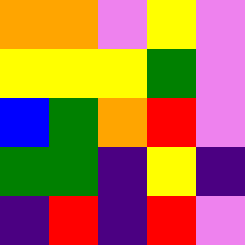[["orange", "orange", "violet", "yellow", "violet"], ["yellow", "yellow", "yellow", "green", "violet"], ["blue", "green", "orange", "red", "violet"], ["green", "green", "indigo", "yellow", "indigo"], ["indigo", "red", "indigo", "red", "violet"]]